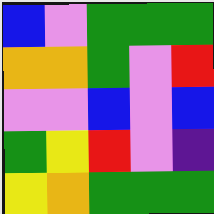[["blue", "violet", "green", "green", "green"], ["orange", "orange", "green", "violet", "red"], ["violet", "violet", "blue", "violet", "blue"], ["green", "yellow", "red", "violet", "indigo"], ["yellow", "orange", "green", "green", "green"]]